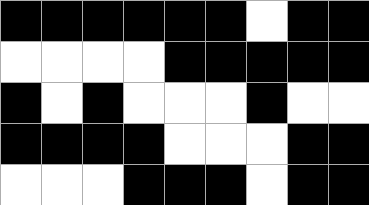[["black", "black", "black", "black", "black", "black", "white", "black", "black"], ["white", "white", "white", "white", "black", "black", "black", "black", "black"], ["black", "white", "black", "white", "white", "white", "black", "white", "white"], ["black", "black", "black", "black", "white", "white", "white", "black", "black"], ["white", "white", "white", "black", "black", "black", "white", "black", "black"]]